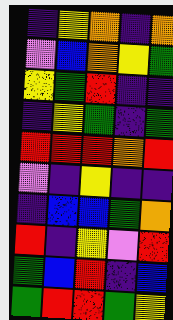[["indigo", "yellow", "orange", "indigo", "orange"], ["violet", "blue", "orange", "yellow", "green"], ["yellow", "green", "red", "indigo", "indigo"], ["indigo", "yellow", "green", "indigo", "green"], ["red", "red", "red", "orange", "red"], ["violet", "indigo", "yellow", "indigo", "indigo"], ["indigo", "blue", "blue", "green", "orange"], ["red", "indigo", "yellow", "violet", "red"], ["green", "blue", "red", "indigo", "blue"], ["green", "red", "red", "green", "yellow"]]